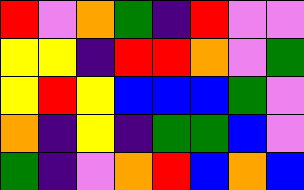[["red", "violet", "orange", "green", "indigo", "red", "violet", "violet"], ["yellow", "yellow", "indigo", "red", "red", "orange", "violet", "green"], ["yellow", "red", "yellow", "blue", "blue", "blue", "green", "violet"], ["orange", "indigo", "yellow", "indigo", "green", "green", "blue", "violet"], ["green", "indigo", "violet", "orange", "red", "blue", "orange", "blue"]]